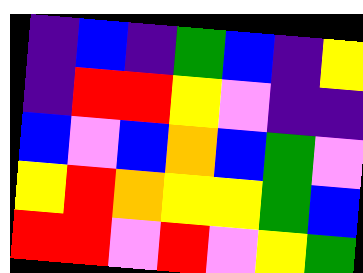[["indigo", "blue", "indigo", "green", "blue", "indigo", "yellow"], ["indigo", "red", "red", "yellow", "violet", "indigo", "indigo"], ["blue", "violet", "blue", "orange", "blue", "green", "violet"], ["yellow", "red", "orange", "yellow", "yellow", "green", "blue"], ["red", "red", "violet", "red", "violet", "yellow", "green"]]